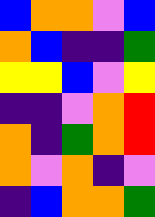[["blue", "orange", "orange", "violet", "blue"], ["orange", "blue", "indigo", "indigo", "green"], ["yellow", "yellow", "blue", "violet", "yellow"], ["indigo", "indigo", "violet", "orange", "red"], ["orange", "indigo", "green", "orange", "red"], ["orange", "violet", "orange", "indigo", "violet"], ["indigo", "blue", "orange", "orange", "green"]]